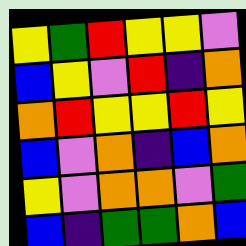[["yellow", "green", "red", "yellow", "yellow", "violet"], ["blue", "yellow", "violet", "red", "indigo", "orange"], ["orange", "red", "yellow", "yellow", "red", "yellow"], ["blue", "violet", "orange", "indigo", "blue", "orange"], ["yellow", "violet", "orange", "orange", "violet", "green"], ["blue", "indigo", "green", "green", "orange", "blue"]]